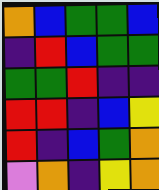[["orange", "blue", "green", "green", "blue"], ["indigo", "red", "blue", "green", "green"], ["green", "green", "red", "indigo", "indigo"], ["red", "red", "indigo", "blue", "yellow"], ["red", "indigo", "blue", "green", "orange"], ["violet", "orange", "indigo", "yellow", "orange"]]